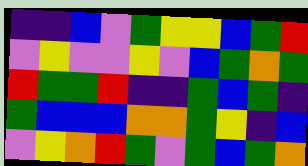[["indigo", "indigo", "blue", "violet", "green", "yellow", "yellow", "blue", "green", "red"], ["violet", "yellow", "violet", "violet", "yellow", "violet", "blue", "green", "orange", "green"], ["red", "green", "green", "red", "indigo", "indigo", "green", "blue", "green", "indigo"], ["green", "blue", "blue", "blue", "orange", "orange", "green", "yellow", "indigo", "blue"], ["violet", "yellow", "orange", "red", "green", "violet", "green", "blue", "green", "orange"]]